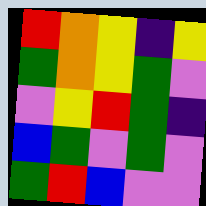[["red", "orange", "yellow", "indigo", "yellow"], ["green", "orange", "yellow", "green", "violet"], ["violet", "yellow", "red", "green", "indigo"], ["blue", "green", "violet", "green", "violet"], ["green", "red", "blue", "violet", "violet"]]